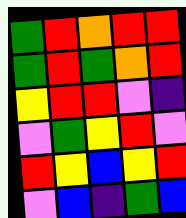[["green", "red", "orange", "red", "red"], ["green", "red", "green", "orange", "red"], ["yellow", "red", "red", "violet", "indigo"], ["violet", "green", "yellow", "red", "violet"], ["red", "yellow", "blue", "yellow", "red"], ["violet", "blue", "indigo", "green", "blue"]]